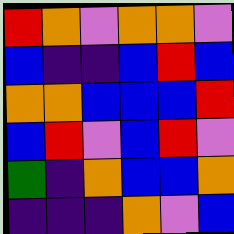[["red", "orange", "violet", "orange", "orange", "violet"], ["blue", "indigo", "indigo", "blue", "red", "blue"], ["orange", "orange", "blue", "blue", "blue", "red"], ["blue", "red", "violet", "blue", "red", "violet"], ["green", "indigo", "orange", "blue", "blue", "orange"], ["indigo", "indigo", "indigo", "orange", "violet", "blue"]]